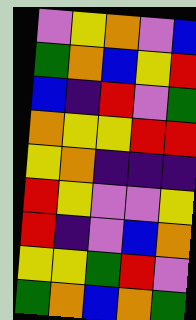[["violet", "yellow", "orange", "violet", "blue"], ["green", "orange", "blue", "yellow", "red"], ["blue", "indigo", "red", "violet", "green"], ["orange", "yellow", "yellow", "red", "red"], ["yellow", "orange", "indigo", "indigo", "indigo"], ["red", "yellow", "violet", "violet", "yellow"], ["red", "indigo", "violet", "blue", "orange"], ["yellow", "yellow", "green", "red", "violet"], ["green", "orange", "blue", "orange", "green"]]